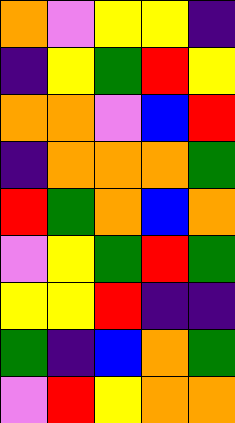[["orange", "violet", "yellow", "yellow", "indigo"], ["indigo", "yellow", "green", "red", "yellow"], ["orange", "orange", "violet", "blue", "red"], ["indigo", "orange", "orange", "orange", "green"], ["red", "green", "orange", "blue", "orange"], ["violet", "yellow", "green", "red", "green"], ["yellow", "yellow", "red", "indigo", "indigo"], ["green", "indigo", "blue", "orange", "green"], ["violet", "red", "yellow", "orange", "orange"]]